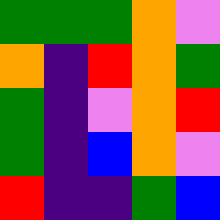[["green", "green", "green", "orange", "violet"], ["orange", "indigo", "red", "orange", "green"], ["green", "indigo", "violet", "orange", "red"], ["green", "indigo", "blue", "orange", "violet"], ["red", "indigo", "indigo", "green", "blue"]]